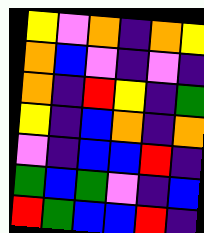[["yellow", "violet", "orange", "indigo", "orange", "yellow"], ["orange", "blue", "violet", "indigo", "violet", "indigo"], ["orange", "indigo", "red", "yellow", "indigo", "green"], ["yellow", "indigo", "blue", "orange", "indigo", "orange"], ["violet", "indigo", "blue", "blue", "red", "indigo"], ["green", "blue", "green", "violet", "indigo", "blue"], ["red", "green", "blue", "blue", "red", "indigo"]]